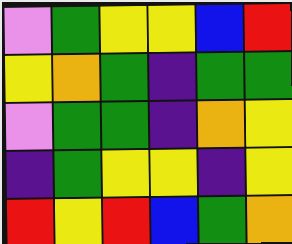[["violet", "green", "yellow", "yellow", "blue", "red"], ["yellow", "orange", "green", "indigo", "green", "green"], ["violet", "green", "green", "indigo", "orange", "yellow"], ["indigo", "green", "yellow", "yellow", "indigo", "yellow"], ["red", "yellow", "red", "blue", "green", "orange"]]